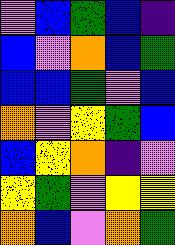[["violet", "blue", "green", "blue", "indigo"], ["blue", "violet", "orange", "blue", "green"], ["blue", "blue", "green", "violet", "blue"], ["orange", "violet", "yellow", "green", "blue"], ["blue", "yellow", "orange", "indigo", "violet"], ["yellow", "green", "violet", "yellow", "yellow"], ["orange", "blue", "violet", "orange", "green"]]